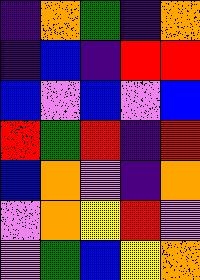[["indigo", "orange", "green", "indigo", "orange"], ["indigo", "blue", "indigo", "red", "red"], ["blue", "violet", "blue", "violet", "blue"], ["red", "green", "red", "indigo", "red"], ["blue", "orange", "violet", "indigo", "orange"], ["violet", "orange", "yellow", "red", "violet"], ["violet", "green", "blue", "yellow", "orange"]]